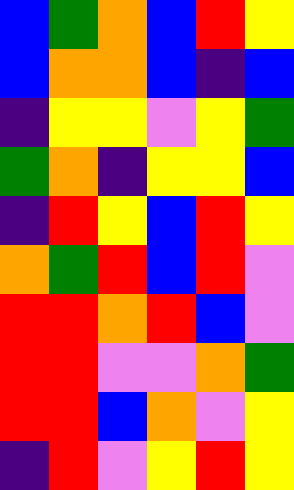[["blue", "green", "orange", "blue", "red", "yellow"], ["blue", "orange", "orange", "blue", "indigo", "blue"], ["indigo", "yellow", "yellow", "violet", "yellow", "green"], ["green", "orange", "indigo", "yellow", "yellow", "blue"], ["indigo", "red", "yellow", "blue", "red", "yellow"], ["orange", "green", "red", "blue", "red", "violet"], ["red", "red", "orange", "red", "blue", "violet"], ["red", "red", "violet", "violet", "orange", "green"], ["red", "red", "blue", "orange", "violet", "yellow"], ["indigo", "red", "violet", "yellow", "red", "yellow"]]